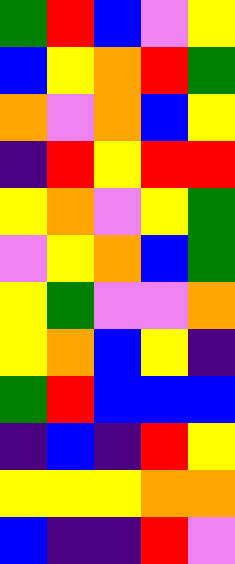[["green", "red", "blue", "violet", "yellow"], ["blue", "yellow", "orange", "red", "green"], ["orange", "violet", "orange", "blue", "yellow"], ["indigo", "red", "yellow", "red", "red"], ["yellow", "orange", "violet", "yellow", "green"], ["violet", "yellow", "orange", "blue", "green"], ["yellow", "green", "violet", "violet", "orange"], ["yellow", "orange", "blue", "yellow", "indigo"], ["green", "red", "blue", "blue", "blue"], ["indigo", "blue", "indigo", "red", "yellow"], ["yellow", "yellow", "yellow", "orange", "orange"], ["blue", "indigo", "indigo", "red", "violet"]]